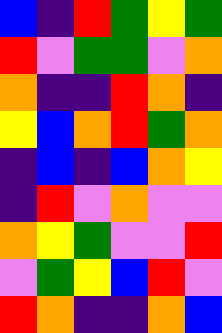[["blue", "indigo", "red", "green", "yellow", "green"], ["red", "violet", "green", "green", "violet", "orange"], ["orange", "indigo", "indigo", "red", "orange", "indigo"], ["yellow", "blue", "orange", "red", "green", "orange"], ["indigo", "blue", "indigo", "blue", "orange", "yellow"], ["indigo", "red", "violet", "orange", "violet", "violet"], ["orange", "yellow", "green", "violet", "violet", "red"], ["violet", "green", "yellow", "blue", "red", "violet"], ["red", "orange", "indigo", "indigo", "orange", "blue"]]